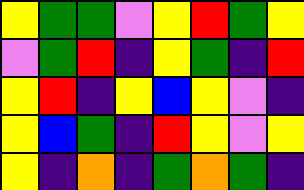[["yellow", "green", "green", "violet", "yellow", "red", "green", "yellow"], ["violet", "green", "red", "indigo", "yellow", "green", "indigo", "red"], ["yellow", "red", "indigo", "yellow", "blue", "yellow", "violet", "indigo"], ["yellow", "blue", "green", "indigo", "red", "yellow", "violet", "yellow"], ["yellow", "indigo", "orange", "indigo", "green", "orange", "green", "indigo"]]